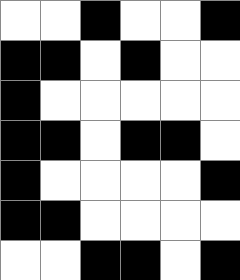[["white", "white", "black", "white", "white", "black"], ["black", "black", "white", "black", "white", "white"], ["black", "white", "white", "white", "white", "white"], ["black", "black", "white", "black", "black", "white"], ["black", "white", "white", "white", "white", "black"], ["black", "black", "white", "white", "white", "white"], ["white", "white", "black", "black", "white", "black"]]